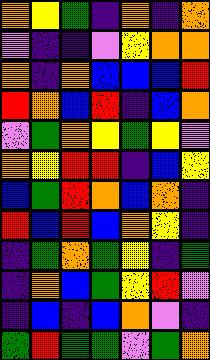[["orange", "yellow", "green", "indigo", "orange", "indigo", "orange"], ["violet", "indigo", "indigo", "violet", "yellow", "orange", "orange"], ["orange", "indigo", "orange", "blue", "blue", "blue", "red"], ["red", "orange", "blue", "red", "indigo", "blue", "orange"], ["violet", "green", "orange", "yellow", "green", "yellow", "violet"], ["orange", "yellow", "red", "red", "indigo", "blue", "yellow"], ["blue", "green", "red", "orange", "blue", "orange", "indigo"], ["red", "blue", "red", "blue", "orange", "yellow", "indigo"], ["indigo", "green", "orange", "green", "yellow", "indigo", "green"], ["indigo", "orange", "blue", "green", "yellow", "red", "violet"], ["indigo", "blue", "indigo", "blue", "orange", "violet", "indigo"], ["green", "red", "green", "green", "violet", "green", "orange"]]